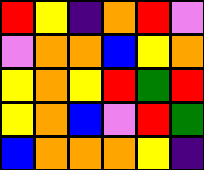[["red", "yellow", "indigo", "orange", "red", "violet"], ["violet", "orange", "orange", "blue", "yellow", "orange"], ["yellow", "orange", "yellow", "red", "green", "red"], ["yellow", "orange", "blue", "violet", "red", "green"], ["blue", "orange", "orange", "orange", "yellow", "indigo"]]